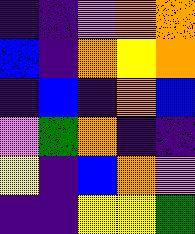[["indigo", "indigo", "violet", "orange", "orange"], ["blue", "indigo", "orange", "yellow", "orange"], ["indigo", "blue", "indigo", "orange", "blue"], ["violet", "green", "orange", "indigo", "indigo"], ["yellow", "indigo", "blue", "orange", "violet"], ["indigo", "indigo", "yellow", "yellow", "green"]]